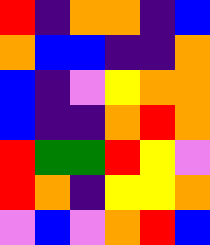[["red", "indigo", "orange", "orange", "indigo", "blue"], ["orange", "blue", "blue", "indigo", "indigo", "orange"], ["blue", "indigo", "violet", "yellow", "orange", "orange"], ["blue", "indigo", "indigo", "orange", "red", "orange"], ["red", "green", "green", "red", "yellow", "violet"], ["red", "orange", "indigo", "yellow", "yellow", "orange"], ["violet", "blue", "violet", "orange", "red", "blue"]]